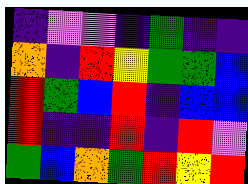[["indigo", "violet", "violet", "indigo", "green", "indigo", "indigo"], ["orange", "indigo", "red", "yellow", "green", "green", "blue"], ["red", "green", "blue", "red", "indigo", "blue", "blue"], ["red", "indigo", "indigo", "red", "indigo", "red", "violet"], ["green", "blue", "orange", "green", "red", "yellow", "red"]]